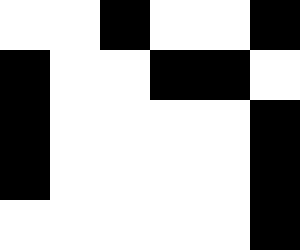[["white", "white", "black", "white", "white", "black"], ["black", "white", "white", "black", "black", "white"], ["black", "white", "white", "white", "white", "black"], ["black", "white", "white", "white", "white", "black"], ["white", "white", "white", "white", "white", "black"]]